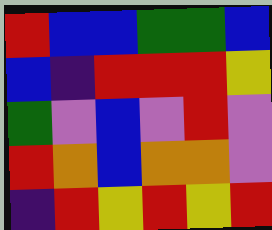[["red", "blue", "blue", "green", "green", "blue"], ["blue", "indigo", "red", "red", "red", "yellow"], ["green", "violet", "blue", "violet", "red", "violet"], ["red", "orange", "blue", "orange", "orange", "violet"], ["indigo", "red", "yellow", "red", "yellow", "red"]]